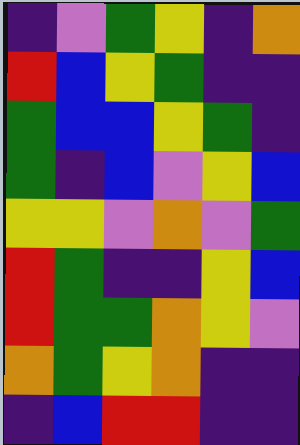[["indigo", "violet", "green", "yellow", "indigo", "orange"], ["red", "blue", "yellow", "green", "indigo", "indigo"], ["green", "blue", "blue", "yellow", "green", "indigo"], ["green", "indigo", "blue", "violet", "yellow", "blue"], ["yellow", "yellow", "violet", "orange", "violet", "green"], ["red", "green", "indigo", "indigo", "yellow", "blue"], ["red", "green", "green", "orange", "yellow", "violet"], ["orange", "green", "yellow", "orange", "indigo", "indigo"], ["indigo", "blue", "red", "red", "indigo", "indigo"]]